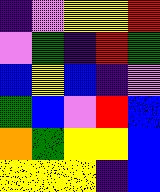[["indigo", "violet", "yellow", "yellow", "red"], ["violet", "green", "indigo", "red", "green"], ["blue", "yellow", "blue", "indigo", "violet"], ["green", "blue", "violet", "red", "blue"], ["orange", "green", "yellow", "yellow", "blue"], ["yellow", "yellow", "yellow", "indigo", "blue"]]